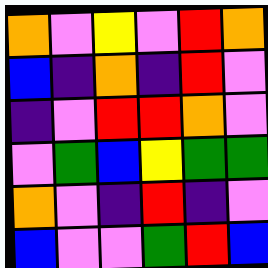[["orange", "violet", "yellow", "violet", "red", "orange"], ["blue", "indigo", "orange", "indigo", "red", "violet"], ["indigo", "violet", "red", "red", "orange", "violet"], ["violet", "green", "blue", "yellow", "green", "green"], ["orange", "violet", "indigo", "red", "indigo", "violet"], ["blue", "violet", "violet", "green", "red", "blue"]]